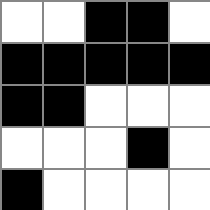[["white", "white", "black", "black", "white"], ["black", "black", "black", "black", "black"], ["black", "black", "white", "white", "white"], ["white", "white", "white", "black", "white"], ["black", "white", "white", "white", "white"]]